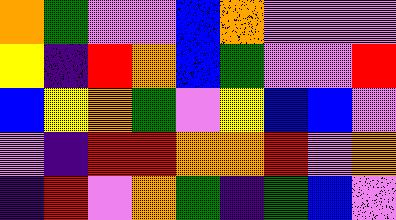[["orange", "green", "violet", "violet", "blue", "orange", "violet", "violet", "violet"], ["yellow", "indigo", "red", "orange", "blue", "green", "violet", "violet", "red"], ["blue", "yellow", "orange", "green", "violet", "yellow", "blue", "blue", "violet"], ["violet", "indigo", "red", "red", "orange", "orange", "red", "violet", "orange"], ["indigo", "red", "violet", "orange", "green", "indigo", "green", "blue", "violet"]]